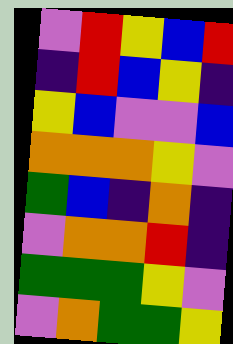[["violet", "red", "yellow", "blue", "red"], ["indigo", "red", "blue", "yellow", "indigo"], ["yellow", "blue", "violet", "violet", "blue"], ["orange", "orange", "orange", "yellow", "violet"], ["green", "blue", "indigo", "orange", "indigo"], ["violet", "orange", "orange", "red", "indigo"], ["green", "green", "green", "yellow", "violet"], ["violet", "orange", "green", "green", "yellow"]]